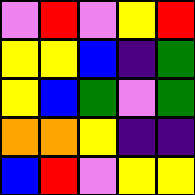[["violet", "red", "violet", "yellow", "red"], ["yellow", "yellow", "blue", "indigo", "green"], ["yellow", "blue", "green", "violet", "green"], ["orange", "orange", "yellow", "indigo", "indigo"], ["blue", "red", "violet", "yellow", "yellow"]]